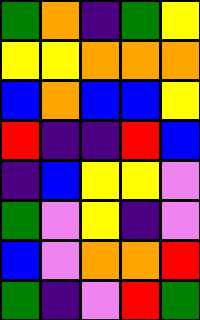[["green", "orange", "indigo", "green", "yellow"], ["yellow", "yellow", "orange", "orange", "orange"], ["blue", "orange", "blue", "blue", "yellow"], ["red", "indigo", "indigo", "red", "blue"], ["indigo", "blue", "yellow", "yellow", "violet"], ["green", "violet", "yellow", "indigo", "violet"], ["blue", "violet", "orange", "orange", "red"], ["green", "indigo", "violet", "red", "green"]]